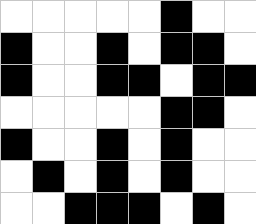[["white", "white", "white", "white", "white", "black", "white", "white"], ["black", "white", "white", "black", "white", "black", "black", "white"], ["black", "white", "white", "black", "black", "white", "black", "black"], ["white", "white", "white", "white", "white", "black", "black", "white"], ["black", "white", "white", "black", "white", "black", "white", "white"], ["white", "black", "white", "black", "white", "black", "white", "white"], ["white", "white", "black", "black", "black", "white", "black", "white"]]